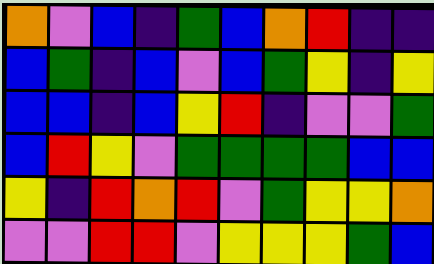[["orange", "violet", "blue", "indigo", "green", "blue", "orange", "red", "indigo", "indigo"], ["blue", "green", "indigo", "blue", "violet", "blue", "green", "yellow", "indigo", "yellow"], ["blue", "blue", "indigo", "blue", "yellow", "red", "indigo", "violet", "violet", "green"], ["blue", "red", "yellow", "violet", "green", "green", "green", "green", "blue", "blue"], ["yellow", "indigo", "red", "orange", "red", "violet", "green", "yellow", "yellow", "orange"], ["violet", "violet", "red", "red", "violet", "yellow", "yellow", "yellow", "green", "blue"]]